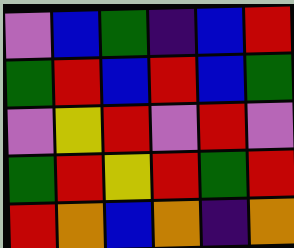[["violet", "blue", "green", "indigo", "blue", "red"], ["green", "red", "blue", "red", "blue", "green"], ["violet", "yellow", "red", "violet", "red", "violet"], ["green", "red", "yellow", "red", "green", "red"], ["red", "orange", "blue", "orange", "indigo", "orange"]]